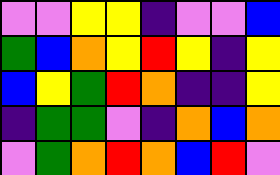[["violet", "violet", "yellow", "yellow", "indigo", "violet", "violet", "blue"], ["green", "blue", "orange", "yellow", "red", "yellow", "indigo", "yellow"], ["blue", "yellow", "green", "red", "orange", "indigo", "indigo", "yellow"], ["indigo", "green", "green", "violet", "indigo", "orange", "blue", "orange"], ["violet", "green", "orange", "red", "orange", "blue", "red", "violet"]]